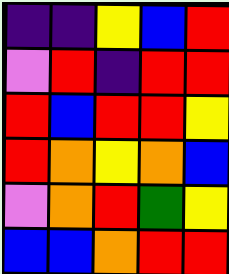[["indigo", "indigo", "yellow", "blue", "red"], ["violet", "red", "indigo", "red", "red"], ["red", "blue", "red", "red", "yellow"], ["red", "orange", "yellow", "orange", "blue"], ["violet", "orange", "red", "green", "yellow"], ["blue", "blue", "orange", "red", "red"]]